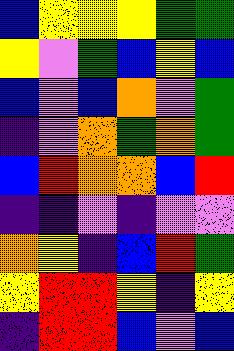[["blue", "yellow", "yellow", "yellow", "green", "green"], ["yellow", "violet", "green", "blue", "yellow", "blue"], ["blue", "violet", "blue", "orange", "violet", "green"], ["indigo", "violet", "orange", "green", "orange", "green"], ["blue", "red", "orange", "orange", "blue", "red"], ["indigo", "indigo", "violet", "indigo", "violet", "violet"], ["orange", "yellow", "indigo", "blue", "red", "green"], ["yellow", "red", "red", "yellow", "indigo", "yellow"], ["indigo", "red", "red", "blue", "violet", "blue"]]